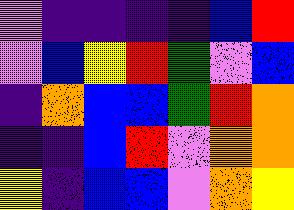[["violet", "indigo", "indigo", "indigo", "indigo", "blue", "red"], ["violet", "blue", "yellow", "red", "green", "violet", "blue"], ["indigo", "orange", "blue", "blue", "green", "red", "orange"], ["indigo", "indigo", "blue", "red", "violet", "orange", "orange"], ["yellow", "indigo", "blue", "blue", "violet", "orange", "yellow"]]